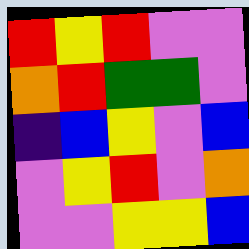[["red", "yellow", "red", "violet", "violet"], ["orange", "red", "green", "green", "violet"], ["indigo", "blue", "yellow", "violet", "blue"], ["violet", "yellow", "red", "violet", "orange"], ["violet", "violet", "yellow", "yellow", "blue"]]